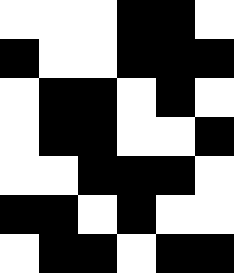[["white", "white", "white", "black", "black", "white"], ["black", "white", "white", "black", "black", "black"], ["white", "black", "black", "white", "black", "white"], ["white", "black", "black", "white", "white", "black"], ["white", "white", "black", "black", "black", "white"], ["black", "black", "white", "black", "white", "white"], ["white", "black", "black", "white", "black", "black"]]